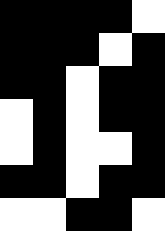[["black", "black", "black", "black", "white"], ["black", "black", "black", "white", "black"], ["black", "black", "white", "black", "black"], ["white", "black", "white", "black", "black"], ["white", "black", "white", "white", "black"], ["black", "black", "white", "black", "black"], ["white", "white", "black", "black", "white"]]